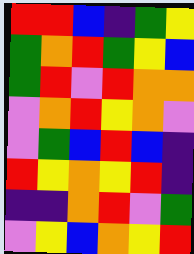[["red", "red", "blue", "indigo", "green", "yellow"], ["green", "orange", "red", "green", "yellow", "blue"], ["green", "red", "violet", "red", "orange", "orange"], ["violet", "orange", "red", "yellow", "orange", "violet"], ["violet", "green", "blue", "red", "blue", "indigo"], ["red", "yellow", "orange", "yellow", "red", "indigo"], ["indigo", "indigo", "orange", "red", "violet", "green"], ["violet", "yellow", "blue", "orange", "yellow", "red"]]